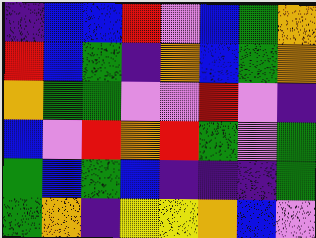[["indigo", "blue", "blue", "red", "violet", "blue", "green", "orange"], ["red", "blue", "green", "indigo", "orange", "blue", "green", "orange"], ["orange", "green", "green", "violet", "violet", "red", "violet", "indigo"], ["blue", "violet", "red", "orange", "red", "green", "violet", "green"], ["green", "blue", "green", "blue", "indigo", "indigo", "indigo", "green"], ["green", "orange", "indigo", "yellow", "yellow", "orange", "blue", "violet"]]